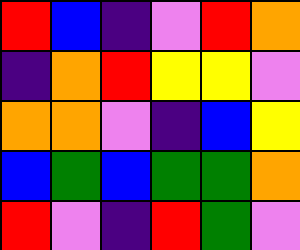[["red", "blue", "indigo", "violet", "red", "orange"], ["indigo", "orange", "red", "yellow", "yellow", "violet"], ["orange", "orange", "violet", "indigo", "blue", "yellow"], ["blue", "green", "blue", "green", "green", "orange"], ["red", "violet", "indigo", "red", "green", "violet"]]